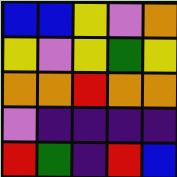[["blue", "blue", "yellow", "violet", "orange"], ["yellow", "violet", "yellow", "green", "yellow"], ["orange", "orange", "red", "orange", "orange"], ["violet", "indigo", "indigo", "indigo", "indigo"], ["red", "green", "indigo", "red", "blue"]]